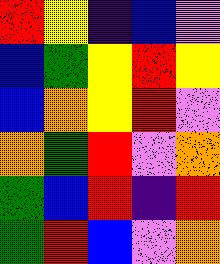[["red", "yellow", "indigo", "blue", "violet"], ["blue", "green", "yellow", "red", "yellow"], ["blue", "orange", "yellow", "red", "violet"], ["orange", "green", "red", "violet", "orange"], ["green", "blue", "red", "indigo", "red"], ["green", "red", "blue", "violet", "orange"]]